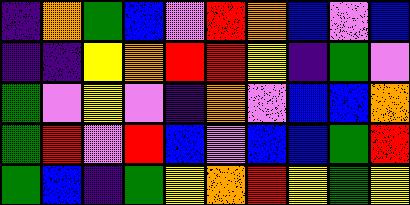[["indigo", "orange", "green", "blue", "violet", "red", "orange", "blue", "violet", "blue"], ["indigo", "indigo", "yellow", "orange", "red", "red", "yellow", "indigo", "green", "violet"], ["green", "violet", "yellow", "violet", "indigo", "orange", "violet", "blue", "blue", "orange"], ["green", "red", "violet", "red", "blue", "violet", "blue", "blue", "green", "red"], ["green", "blue", "indigo", "green", "yellow", "orange", "red", "yellow", "green", "yellow"]]